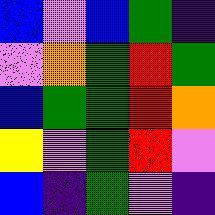[["blue", "violet", "blue", "green", "indigo"], ["violet", "orange", "green", "red", "green"], ["blue", "green", "green", "red", "orange"], ["yellow", "violet", "green", "red", "violet"], ["blue", "indigo", "green", "violet", "indigo"]]